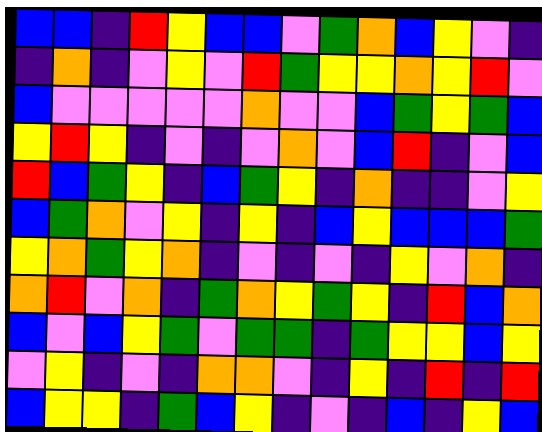[["blue", "blue", "indigo", "red", "yellow", "blue", "blue", "violet", "green", "orange", "blue", "yellow", "violet", "indigo"], ["indigo", "orange", "indigo", "violet", "yellow", "violet", "red", "green", "yellow", "yellow", "orange", "yellow", "red", "violet"], ["blue", "violet", "violet", "violet", "violet", "violet", "orange", "violet", "violet", "blue", "green", "yellow", "green", "blue"], ["yellow", "red", "yellow", "indigo", "violet", "indigo", "violet", "orange", "violet", "blue", "red", "indigo", "violet", "blue"], ["red", "blue", "green", "yellow", "indigo", "blue", "green", "yellow", "indigo", "orange", "indigo", "indigo", "violet", "yellow"], ["blue", "green", "orange", "violet", "yellow", "indigo", "yellow", "indigo", "blue", "yellow", "blue", "blue", "blue", "green"], ["yellow", "orange", "green", "yellow", "orange", "indigo", "violet", "indigo", "violet", "indigo", "yellow", "violet", "orange", "indigo"], ["orange", "red", "violet", "orange", "indigo", "green", "orange", "yellow", "green", "yellow", "indigo", "red", "blue", "orange"], ["blue", "violet", "blue", "yellow", "green", "violet", "green", "green", "indigo", "green", "yellow", "yellow", "blue", "yellow"], ["violet", "yellow", "indigo", "violet", "indigo", "orange", "orange", "violet", "indigo", "yellow", "indigo", "red", "indigo", "red"], ["blue", "yellow", "yellow", "indigo", "green", "blue", "yellow", "indigo", "violet", "indigo", "blue", "indigo", "yellow", "blue"]]